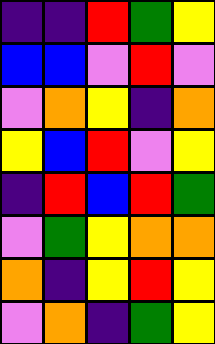[["indigo", "indigo", "red", "green", "yellow"], ["blue", "blue", "violet", "red", "violet"], ["violet", "orange", "yellow", "indigo", "orange"], ["yellow", "blue", "red", "violet", "yellow"], ["indigo", "red", "blue", "red", "green"], ["violet", "green", "yellow", "orange", "orange"], ["orange", "indigo", "yellow", "red", "yellow"], ["violet", "orange", "indigo", "green", "yellow"]]